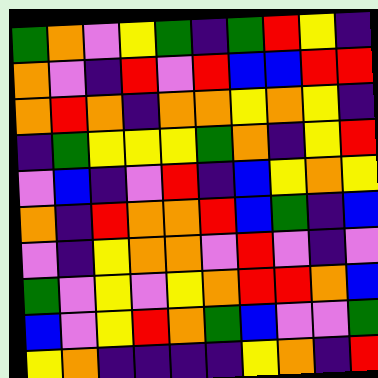[["green", "orange", "violet", "yellow", "green", "indigo", "green", "red", "yellow", "indigo"], ["orange", "violet", "indigo", "red", "violet", "red", "blue", "blue", "red", "red"], ["orange", "red", "orange", "indigo", "orange", "orange", "yellow", "orange", "yellow", "indigo"], ["indigo", "green", "yellow", "yellow", "yellow", "green", "orange", "indigo", "yellow", "red"], ["violet", "blue", "indigo", "violet", "red", "indigo", "blue", "yellow", "orange", "yellow"], ["orange", "indigo", "red", "orange", "orange", "red", "blue", "green", "indigo", "blue"], ["violet", "indigo", "yellow", "orange", "orange", "violet", "red", "violet", "indigo", "violet"], ["green", "violet", "yellow", "violet", "yellow", "orange", "red", "red", "orange", "blue"], ["blue", "violet", "yellow", "red", "orange", "green", "blue", "violet", "violet", "green"], ["yellow", "orange", "indigo", "indigo", "indigo", "indigo", "yellow", "orange", "indigo", "red"]]